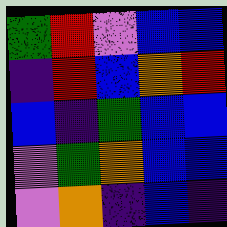[["green", "red", "violet", "blue", "blue"], ["indigo", "red", "blue", "orange", "red"], ["blue", "indigo", "green", "blue", "blue"], ["violet", "green", "orange", "blue", "blue"], ["violet", "orange", "indigo", "blue", "indigo"]]